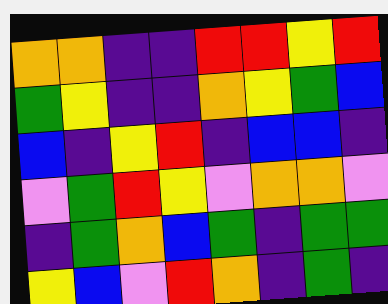[["orange", "orange", "indigo", "indigo", "red", "red", "yellow", "red"], ["green", "yellow", "indigo", "indigo", "orange", "yellow", "green", "blue"], ["blue", "indigo", "yellow", "red", "indigo", "blue", "blue", "indigo"], ["violet", "green", "red", "yellow", "violet", "orange", "orange", "violet"], ["indigo", "green", "orange", "blue", "green", "indigo", "green", "green"], ["yellow", "blue", "violet", "red", "orange", "indigo", "green", "indigo"]]